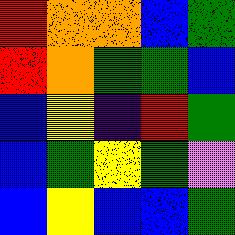[["red", "orange", "orange", "blue", "green"], ["red", "orange", "green", "green", "blue"], ["blue", "yellow", "indigo", "red", "green"], ["blue", "green", "yellow", "green", "violet"], ["blue", "yellow", "blue", "blue", "green"]]